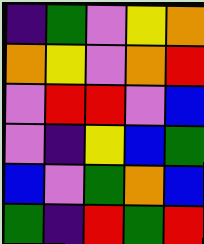[["indigo", "green", "violet", "yellow", "orange"], ["orange", "yellow", "violet", "orange", "red"], ["violet", "red", "red", "violet", "blue"], ["violet", "indigo", "yellow", "blue", "green"], ["blue", "violet", "green", "orange", "blue"], ["green", "indigo", "red", "green", "red"]]